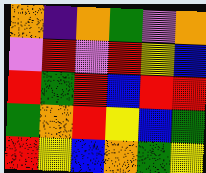[["orange", "indigo", "orange", "green", "violet", "orange"], ["violet", "red", "violet", "red", "yellow", "blue"], ["red", "green", "red", "blue", "red", "red"], ["green", "orange", "red", "yellow", "blue", "green"], ["red", "yellow", "blue", "orange", "green", "yellow"]]